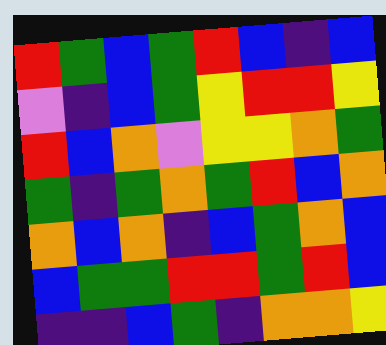[["red", "green", "blue", "green", "red", "blue", "indigo", "blue"], ["violet", "indigo", "blue", "green", "yellow", "red", "red", "yellow"], ["red", "blue", "orange", "violet", "yellow", "yellow", "orange", "green"], ["green", "indigo", "green", "orange", "green", "red", "blue", "orange"], ["orange", "blue", "orange", "indigo", "blue", "green", "orange", "blue"], ["blue", "green", "green", "red", "red", "green", "red", "blue"], ["indigo", "indigo", "blue", "green", "indigo", "orange", "orange", "yellow"]]